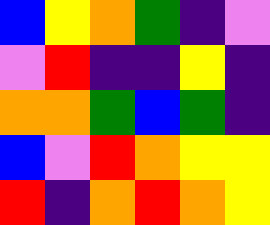[["blue", "yellow", "orange", "green", "indigo", "violet"], ["violet", "red", "indigo", "indigo", "yellow", "indigo"], ["orange", "orange", "green", "blue", "green", "indigo"], ["blue", "violet", "red", "orange", "yellow", "yellow"], ["red", "indigo", "orange", "red", "orange", "yellow"]]